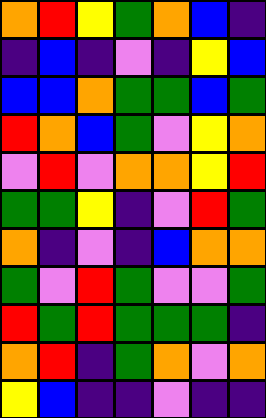[["orange", "red", "yellow", "green", "orange", "blue", "indigo"], ["indigo", "blue", "indigo", "violet", "indigo", "yellow", "blue"], ["blue", "blue", "orange", "green", "green", "blue", "green"], ["red", "orange", "blue", "green", "violet", "yellow", "orange"], ["violet", "red", "violet", "orange", "orange", "yellow", "red"], ["green", "green", "yellow", "indigo", "violet", "red", "green"], ["orange", "indigo", "violet", "indigo", "blue", "orange", "orange"], ["green", "violet", "red", "green", "violet", "violet", "green"], ["red", "green", "red", "green", "green", "green", "indigo"], ["orange", "red", "indigo", "green", "orange", "violet", "orange"], ["yellow", "blue", "indigo", "indigo", "violet", "indigo", "indigo"]]